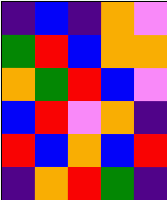[["indigo", "blue", "indigo", "orange", "violet"], ["green", "red", "blue", "orange", "orange"], ["orange", "green", "red", "blue", "violet"], ["blue", "red", "violet", "orange", "indigo"], ["red", "blue", "orange", "blue", "red"], ["indigo", "orange", "red", "green", "indigo"]]